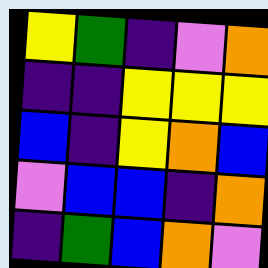[["yellow", "green", "indigo", "violet", "orange"], ["indigo", "indigo", "yellow", "yellow", "yellow"], ["blue", "indigo", "yellow", "orange", "blue"], ["violet", "blue", "blue", "indigo", "orange"], ["indigo", "green", "blue", "orange", "violet"]]